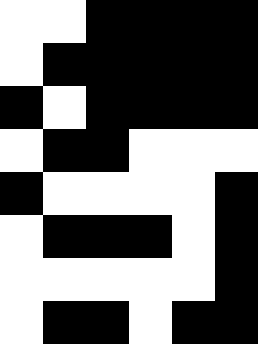[["white", "white", "black", "black", "black", "black"], ["white", "black", "black", "black", "black", "black"], ["black", "white", "black", "black", "black", "black"], ["white", "black", "black", "white", "white", "white"], ["black", "white", "white", "white", "white", "black"], ["white", "black", "black", "black", "white", "black"], ["white", "white", "white", "white", "white", "black"], ["white", "black", "black", "white", "black", "black"]]